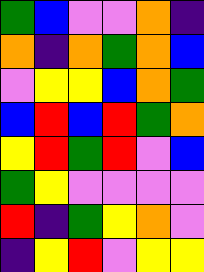[["green", "blue", "violet", "violet", "orange", "indigo"], ["orange", "indigo", "orange", "green", "orange", "blue"], ["violet", "yellow", "yellow", "blue", "orange", "green"], ["blue", "red", "blue", "red", "green", "orange"], ["yellow", "red", "green", "red", "violet", "blue"], ["green", "yellow", "violet", "violet", "violet", "violet"], ["red", "indigo", "green", "yellow", "orange", "violet"], ["indigo", "yellow", "red", "violet", "yellow", "yellow"]]